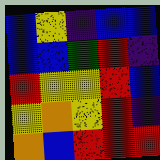[["blue", "yellow", "indigo", "blue", "blue"], ["blue", "blue", "green", "red", "indigo"], ["red", "yellow", "yellow", "red", "blue"], ["yellow", "orange", "yellow", "red", "indigo"], ["orange", "blue", "red", "red", "red"]]